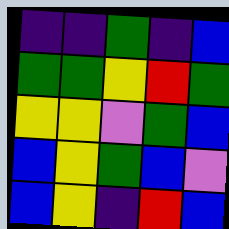[["indigo", "indigo", "green", "indigo", "blue"], ["green", "green", "yellow", "red", "green"], ["yellow", "yellow", "violet", "green", "blue"], ["blue", "yellow", "green", "blue", "violet"], ["blue", "yellow", "indigo", "red", "blue"]]